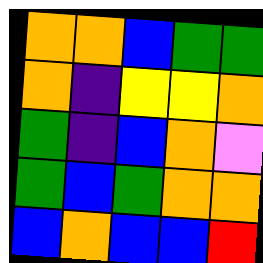[["orange", "orange", "blue", "green", "green"], ["orange", "indigo", "yellow", "yellow", "orange"], ["green", "indigo", "blue", "orange", "violet"], ["green", "blue", "green", "orange", "orange"], ["blue", "orange", "blue", "blue", "red"]]